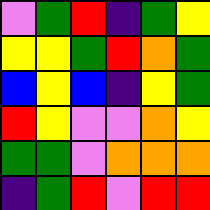[["violet", "green", "red", "indigo", "green", "yellow"], ["yellow", "yellow", "green", "red", "orange", "green"], ["blue", "yellow", "blue", "indigo", "yellow", "green"], ["red", "yellow", "violet", "violet", "orange", "yellow"], ["green", "green", "violet", "orange", "orange", "orange"], ["indigo", "green", "red", "violet", "red", "red"]]